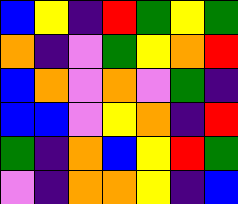[["blue", "yellow", "indigo", "red", "green", "yellow", "green"], ["orange", "indigo", "violet", "green", "yellow", "orange", "red"], ["blue", "orange", "violet", "orange", "violet", "green", "indigo"], ["blue", "blue", "violet", "yellow", "orange", "indigo", "red"], ["green", "indigo", "orange", "blue", "yellow", "red", "green"], ["violet", "indigo", "orange", "orange", "yellow", "indigo", "blue"]]